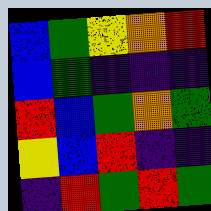[["blue", "green", "yellow", "orange", "red"], ["blue", "green", "indigo", "indigo", "indigo"], ["red", "blue", "green", "orange", "green"], ["yellow", "blue", "red", "indigo", "indigo"], ["indigo", "red", "green", "red", "green"]]